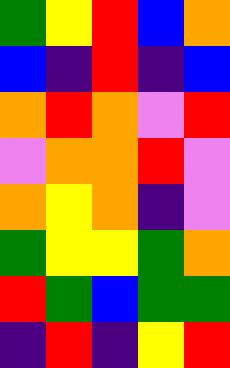[["green", "yellow", "red", "blue", "orange"], ["blue", "indigo", "red", "indigo", "blue"], ["orange", "red", "orange", "violet", "red"], ["violet", "orange", "orange", "red", "violet"], ["orange", "yellow", "orange", "indigo", "violet"], ["green", "yellow", "yellow", "green", "orange"], ["red", "green", "blue", "green", "green"], ["indigo", "red", "indigo", "yellow", "red"]]